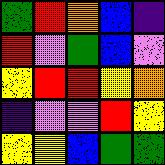[["green", "red", "orange", "blue", "indigo"], ["red", "violet", "green", "blue", "violet"], ["yellow", "red", "red", "yellow", "orange"], ["indigo", "violet", "violet", "red", "yellow"], ["yellow", "yellow", "blue", "green", "green"]]